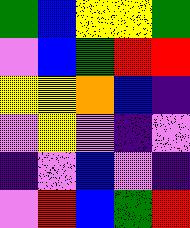[["green", "blue", "yellow", "yellow", "green"], ["violet", "blue", "green", "red", "red"], ["yellow", "yellow", "orange", "blue", "indigo"], ["violet", "yellow", "violet", "indigo", "violet"], ["indigo", "violet", "blue", "violet", "indigo"], ["violet", "red", "blue", "green", "red"]]